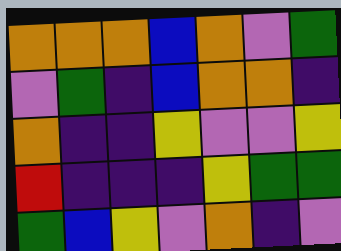[["orange", "orange", "orange", "blue", "orange", "violet", "green"], ["violet", "green", "indigo", "blue", "orange", "orange", "indigo"], ["orange", "indigo", "indigo", "yellow", "violet", "violet", "yellow"], ["red", "indigo", "indigo", "indigo", "yellow", "green", "green"], ["green", "blue", "yellow", "violet", "orange", "indigo", "violet"]]